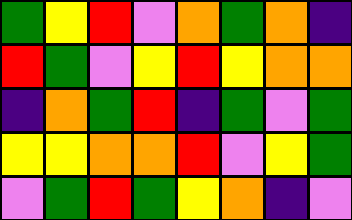[["green", "yellow", "red", "violet", "orange", "green", "orange", "indigo"], ["red", "green", "violet", "yellow", "red", "yellow", "orange", "orange"], ["indigo", "orange", "green", "red", "indigo", "green", "violet", "green"], ["yellow", "yellow", "orange", "orange", "red", "violet", "yellow", "green"], ["violet", "green", "red", "green", "yellow", "orange", "indigo", "violet"]]